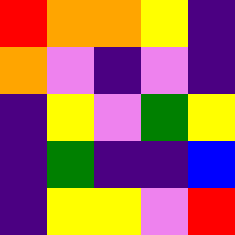[["red", "orange", "orange", "yellow", "indigo"], ["orange", "violet", "indigo", "violet", "indigo"], ["indigo", "yellow", "violet", "green", "yellow"], ["indigo", "green", "indigo", "indigo", "blue"], ["indigo", "yellow", "yellow", "violet", "red"]]